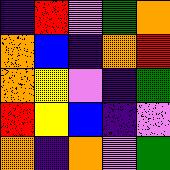[["indigo", "red", "violet", "green", "orange"], ["orange", "blue", "indigo", "orange", "red"], ["orange", "yellow", "violet", "indigo", "green"], ["red", "yellow", "blue", "indigo", "violet"], ["orange", "indigo", "orange", "violet", "green"]]